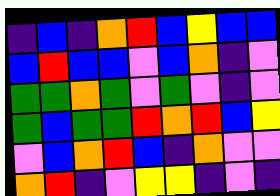[["indigo", "blue", "indigo", "orange", "red", "blue", "yellow", "blue", "blue"], ["blue", "red", "blue", "blue", "violet", "blue", "orange", "indigo", "violet"], ["green", "green", "orange", "green", "violet", "green", "violet", "indigo", "violet"], ["green", "blue", "green", "green", "red", "orange", "red", "blue", "yellow"], ["violet", "blue", "orange", "red", "blue", "indigo", "orange", "violet", "violet"], ["orange", "red", "indigo", "violet", "yellow", "yellow", "indigo", "violet", "indigo"]]